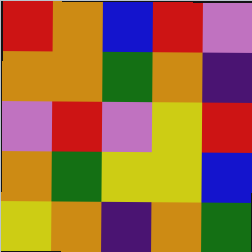[["red", "orange", "blue", "red", "violet"], ["orange", "orange", "green", "orange", "indigo"], ["violet", "red", "violet", "yellow", "red"], ["orange", "green", "yellow", "yellow", "blue"], ["yellow", "orange", "indigo", "orange", "green"]]